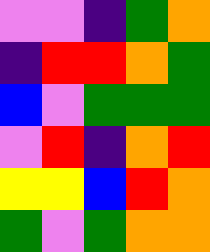[["violet", "violet", "indigo", "green", "orange"], ["indigo", "red", "red", "orange", "green"], ["blue", "violet", "green", "green", "green"], ["violet", "red", "indigo", "orange", "red"], ["yellow", "yellow", "blue", "red", "orange"], ["green", "violet", "green", "orange", "orange"]]